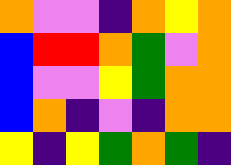[["orange", "violet", "violet", "indigo", "orange", "yellow", "orange"], ["blue", "red", "red", "orange", "green", "violet", "orange"], ["blue", "violet", "violet", "yellow", "green", "orange", "orange"], ["blue", "orange", "indigo", "violet", "indigo", "orange", "orange"], ["yellow", "indigo", "yellow", "green", "orange", "green", "indigo"]]